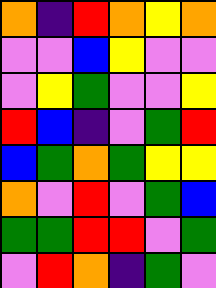[["orange", "indigo", "red", "orange", "yellow", "orange"], ["violet", "violet", "blue", "yellow", "violet", "violet"], ["violet", "yellow", "green", "violet", "violet", "yellow"], ["red", "blue", "indigo", "violet", "green", "red"], ["blue", "green", "orange", "green", "yellow", "yellow"], ["orange", "violet", "red", "violet", "green", "blue"], ["green", "green", "red", "red", "violet", "green"], ["violet", "red", "orange", "indigo", "green", "violet"]]